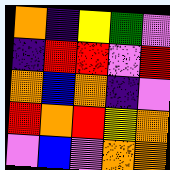[["orange", "indigo", "yellow", "green", "violet"], ["indigo", "red", "red", "violet", "red"], ["orange", "blue", "orange", "indigo", "violet"], ["red", "orange", "red", "yellow", "orange"], ["violet", "blue", "violet", "orange", "orange"]]